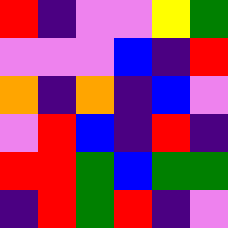[["red", "indigo", "violet", "violet", "yellow", "green"], ["violet", "violet", "violet", "blue", "indigo", "red"], ["orange", "indigo", "orange", "indigo", "blue", "violet"], ["violet", "red", "blue", "indigo", "red", "indigo"], ["red", "red", "green", "blue", "green", "green"], ["indigo", "red", "green", "red", "indigo", "violet"]]